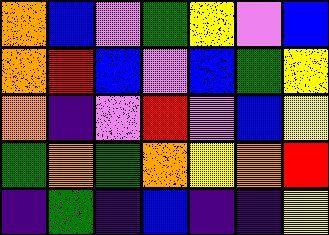[["orange", "blue", "violet", "green", "yellow", "violet", "blue"], ["orange", "red", "blue", "violet", "blue", "green", "yellow"], ["orange", "indigo", "violet", "red", "violet", "blue", "yellow"], ["green", "orange", "green", "orange", "yellow", "orange", "red"], ["indigo", "green", "indigo", "blue", "indigo", "indigo", "yellow"]]